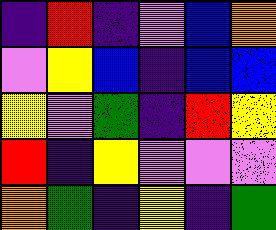[["indigo", "red", "indigo", "violet", "blue", "orange"], ["violet", "yellow", "blue", "indigo", "blue", "blue"], ["yellow", "violet", "green", "indigo", "red", "yellow"], ["red", "indigo", "yellow", "violet", "violet", "violet"], ["orange", "green", "indigo", "yellow", "indigo", "green"]]